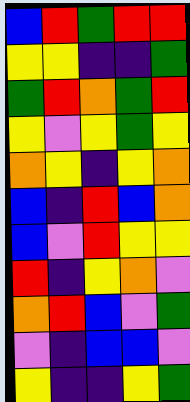[["blue", "red", "green", "red", "red"], ["yellow", "yellow", "indigo", "indigo", "green"], ["green", "red", "orange", "green", "red"], ["yellow", "violet", "yellow", "green", "yellow"], ["orange", "yellow", "indigo", "yellow", "orange"], ["blue", "indigo", "red", "blue", "orange"], ["blue", "violet", "red", "yellow", "yellow"], ["red", "indigo", "yellow", "orange", "violet"], ["orange", "red", "blue", "violet", "green"], ["violet", "indigo", "blue", "blue", "violet"], ["yellow", "indigo", "indigo", "yellow", "green"]]